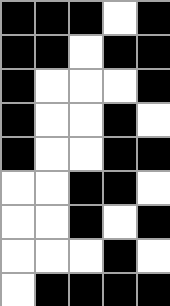[["black", "black", "black", "white", "black"], ["black", "black", "white", "black", "black"], ["black", "white", "white", "white", "black"], ["black", "white", "white", "black", "white"], ["black", "white", "white", "black", "black"], ["white", "white", "black", "black", "white"], ["white", "white", "black", "white", "black"], ["white", "white", "white", "black", "white"], ["white", "black", "black", "black", "black"]]